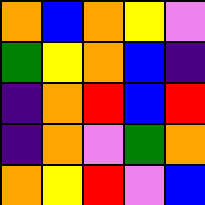[["orange", "blue", "orange", "yellow", "violet"], ["green", "yellow", "orange", "blue", "indigo"], ["indigo", "orange", "red", "blue", "red"], ["indigo", "orange", "violet", "green", "orange"], ["orange", "yellow", "red", "violet", "blue"]]